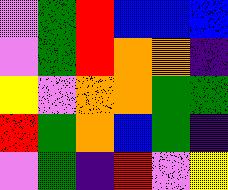[["violet", "green", "red", "blue", "blue", "blue"], ["violet", "green", "red", "orange", "orange", "indigo"], ["yellow", "violet", "orange", "orange", "green", "green"], ["red", "green", "orange", "blue", "green", "indigo"], ["violet", "green", "indigo", "red", "violet", "yellow"]]